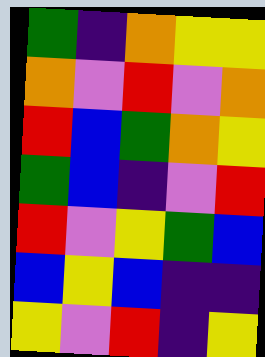[["green", "indigo", "orange", "yellow", "yellow"], ["orange", "violet", "red", "violet", "orange"], ["red", "blue", "green", "orange", "yellow"], ["green", "blue", "indigo", "violet", "red"], ["red", "violet", "yellow", "green", "blue"], ["blue", "yellow", "blue", "indigo", "indigo"], ["yellow", "violet", "red", "indigo", "yellow"]]